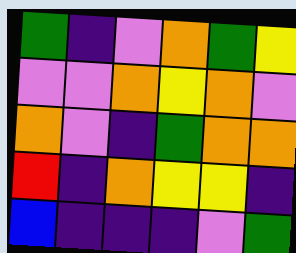[["green", "indigo", "violet", "orange", "green", "yellow"], ["violet", "violet", "orange", "yellow", "orange", "violet"], ["orange", "violet", "indigo", "green", "orange", "orange"], ["red", "indigo", "orange", "yellow", "yellow", "indigo"], ["blue", "indigo", "indigo", "indigo", "violet", "green"]]